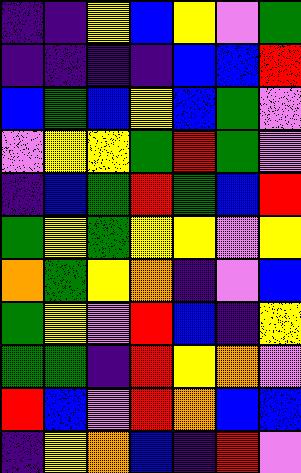[["indigo", "indigo", "yellow", "blue", "yellow", "violet", "green"], ["indigo", "indigo", "indigo", "indigo", "blue", "blue", "red"], ["blue", "green", "blue", "yellow", "blue", "green", "violet"], ["violet", "yellow", "yellow", "green", "red", "green", "violet"], ["indigo", "blue", "green", "red", "green", "blue", "red"], ["green", "yellow", "green", "yellow", "yellow", "violet", "yellow"], ["orange", "green", "yellow", "orange", "indigo", "violet", "blue"], ["green", "yellow", "violet", "red", "blue", "indigo", "yellow"], ["green", "green", "indigo", "red", "yellow", "orange", "violet"], ["red", "blue", "violet", "red", "orange", "blue", "blue"], ["indigo", "yellow", "orange", "blue", "indigo", "red", "violet"]]